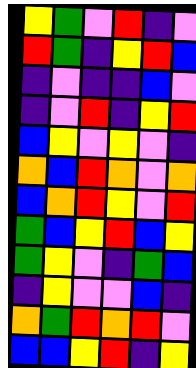[["yellow", "green", "violet", "red", "indigo", "violet"], ["red", "green", "indigo", "yellow", "red", "blue"], ["indigo", "violet", "indigo", "indigo", "blue", "violet"], ["indigo", "violet", "red", "indigo", "yellow", "red"], ["blue", "yellow", "violet", "yellow", "violet", "indigo"], ["orange", "blue", "red", "orange", "violet", "orange"], ["blue", "orange", "red", "yellow", "violet", "red"], ["green", "blue", "yellow", "red", "blue", "yellow"], ["green", "yellow", "violet", "indigo", "green", "blue"], ["indigo", "yellow", "violet", "violet", "blue", "indigo"], ["orange", "green", "red", "orange", "red", "violet"], ["blue", "blue", "yellow", "red", "indigo", "yellow"]]